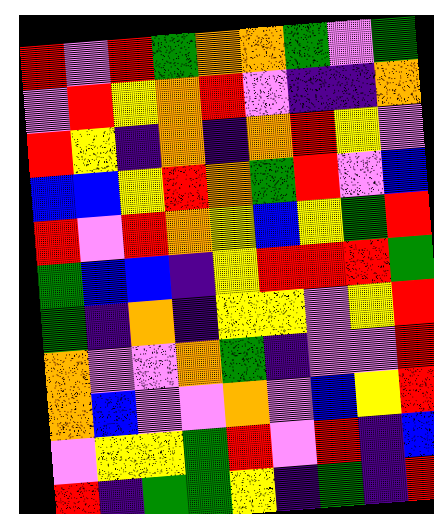[["red", "violet", "red", "green", "orange", "orange", "green", "violet", "green"], ["violet", "red", "yellow", "orange", "red", "violet", "indigo", "indigo", "orange"], ["red", "yellow", "indigo", "orange", "indigo", "orange", "red", "yellow", "violet"], ["blue", "blue", "yellow", "red", "orange", "green", "red", "violet", "blue"], ["red", "violet", "red", "orange", "yellow", "blue", "yellow", "green", "red"], ["green", "blue", "blue", "indigo", "yellow", "red", "red", "red", "green"], ["green", "indigo", "orange", "indigo", "yellow", "yellow", "violet", "yellow", "red"], ["orange", "violet", "violet", "orange", "green", "indigo", "violet", "violet", "red"], ["orange", "blue", "violet", "violet", "orange", "violet", "blue", "yellow", "red"], ["violet", "yellow", "yellow", "green", "red", "violet", "red", "indigo", "blue"], ["red", "indigo", "green", "green", "yellow", "indigo", "green", "indigo", "red"]]